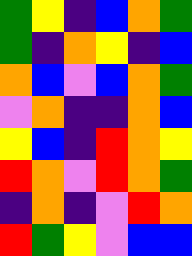[["green", "yellow", "indigo", "blue", "orange", "green"], ["green", "indigo", "orange", "yellow", "indigo", "blue"], ["orange", "blue", "violet", "blue", "orange", "green"], ["violet", "orange", "indigo", "indigo", "orange", "blue"], ["yellow", "blue", "indigo", "red", "orange", "yellow"], ["red", "orange", "violet", "red", "orange", "green"], ["indigo", "orange", "indigo", "violet", "red", "orange"], ["red", "green", "yellow", "violet", "blue", "blue"]]